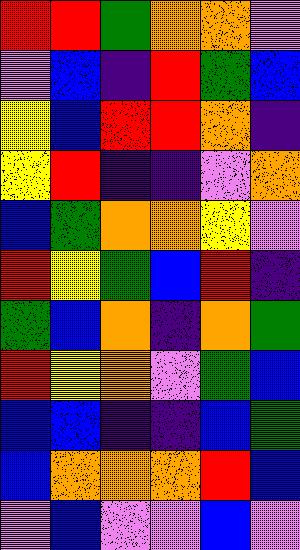[["red", "red", "green", "orange", "orange", "violet"], ["violet", "blue", "indigo", "red", "green", "blue"], ["yellow", "blue", "red", "red", "orange", "indigo"], ["yellow", "red", "indigo", "indigo", "violet", "orange"], ["blue", "green", "orange", "orange", "yellow", "violet"], ["red", "yellow", "green", "blue", "red", "indigo"], ["green", "blue", "orange", "indigo", "orange", "green"], ["red", "yellow", "orange", "violet", "green", "blue"], ["blue", "blue", "indigo", "indigo", "blue", "green"], ["blue", "orange", "orange", "orange", "red", "blue"], ["violet", "blue", "violet", "violet", "blue", "violet"]]